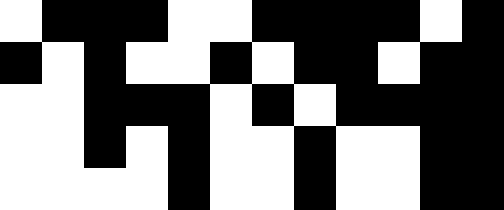[["white", "black", "black", "black", "white", "white", "black", "black", "black", "black", "white", "black"], ["black", "white", "black", "white", "white", "black", "white", "black", "black", "white", "black", "black"], ["white", "white", "black", "black", "black", "white", "black", "white", "black", "black", "black", "black"], ["white", "white", "black", "white", "black", "white", "white", "black", "white", "white", "black", "black"], ["white", "white", "white", "white", "black", "white", "white", "black", "white", "white", "black", "black"]]